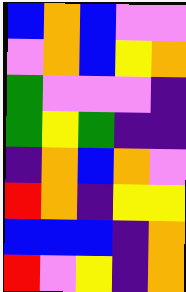[["blue", "orange", "blue", "violet", "violet"], ["violet", "orange", "blue", "yellow", "orange"], ["green", "violet", "violet", "violet", "indigo"], ["green", "yellow", "green", "indigo", "indigo"], ["indigo", "orange", "blue", "orange", "violet"], ["red", "orange", "indigo", "yellow", "yellow"], ["blue", "blue", "blue", "indigo", "orange"], ["red", "violet", "yellow", "indigo", "orange"]]